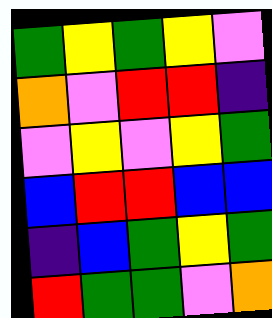[["green", "yellow", "green", "yellow", "violet"], ["orange", "violet", "red", "red", "indigo"], ["violet", "yellow", "violet", "yellow", "green"], ["blue", "red", "red", "blue", "blue"], ["indigo", "blue", "green", "yellow", "green"], ["red", "green", "green", "violet", "orange"]]